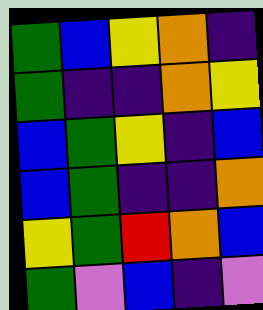[["green", "blue", "yellow", "orange", "indigo"], ["green", "indigo", "indigo", "orange", "yellow"], ["blue", "green", "yellow", "indigo", "blue"], ["blue", "green", "indigo", "indigo", "orange"], ["yellow", "green", "red", "orange", "blue"], ["green", "violet", "blue", "indigo", "violet"]]